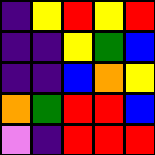[["indigo", "yellow", "red", "yellow", "red"], ["indigo", "indigo", "yellow", "green", "blue"], ["indigo", "indigo", "blue", "orange", "yellow"], ["orange", "green", "red", "red", "blue"], ["violet", "indigo", "red", "red", "red"]]